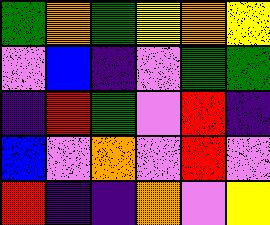[["green", "orange", "green", "yellow", "orange", "yellow"], ["violet", "blue", "indigo", "violet", "green", "green"], ["indigo", "red", "green", "violet", "red", "indigo"], ["blue", "violet", "orange", "violet", "red", "violet"], ["red", "indigo", "indigo", "orange", "violet", "yellow"]]